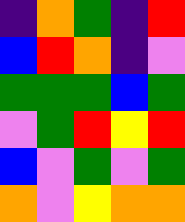[["indigo", "orange", "green", "indigo", "red"], ["blue", "red", "orange", "indigo", "violet"], ["green", "green", "green", "blue", "green"], ["violet", "green", "red", "yellow", "red"], ["blue", "violet", "green", "violet", "green"], ["orange", "violet", "yellow", "orange", "orange"]]